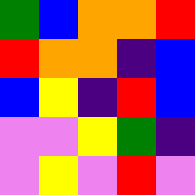[["green", "blue", "orange", "orange", "red"], ["red", "orange", "orange", "indigo", "blue"], ["blue", "yellow", "indigo", "red", "blue"], ["violet", "violet", "yellow", "green", "indigo"], ["violet", "yellow", "violet", "red", "violet"]]